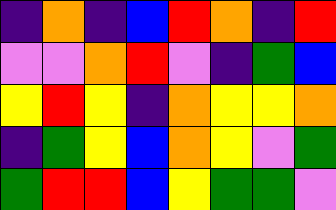[["indigo", "orange", "indigo", "blue", "red", "orange", "indigo", "red"], ["violet", "violet", "orange", "red", "violet", "indigo", "green", "blue"], ["yellow", "red", "yellow", "indigo", "orange", "yellow", "yellow", "orange"], ["indigo", "green", "yellow", "blue", "orange", "yellow", "violet", "green"], ["green", "red", "red", "blue", "yellow", "green", "green", "violet"]]